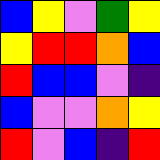[["blue", "yellow", "violet", "green", "yellow"], ["yellow", "red", "red", "orange", "blue"], ["red", "blue", "blue", "violet", "indigo"], ["blue", "violet", "violet", "orange", "yellow"], ["red", "violet", "blue", "indigo", "red"]]